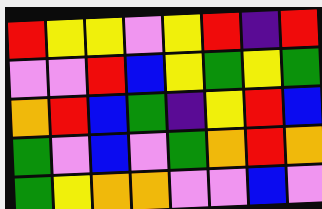[["red", "yellow", "yellow", "violet", "yellow", "red", "indigo", "red"], ["violet", "violet", "red", "blue", "yellow", "green", "yellow", "green"], ["orange", "red", "blue", "green", "indigo", "yellow", "red", "blue"], ["green", "violet", "blue", "violet", "green", "orange", "red", "orange"], ["green", "yellow", "orange", "orange", "violet", "violet", "blue", "violet"]]